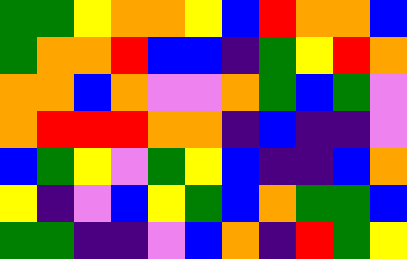[["green", "green", "yellow", "orange", "orange", "yellow", "blue", "red", "orange", "orange", "blue"], ["green", "orange", "orange", "red", "blue", "blue", "indigo", "green", "yellow", "red", "orange"], ["orange", "orange", "blue", "orange", "violet", "violet", "orange", "green", "blue", "green", "violet"], ["orange", "red", "red", "red", "orange", "orange", "indigo", "blue", "indigo", "indigo", "violet"], ["blue", "green", "yellow", "violet", "green", "yellow", "blue", "indigo", "indigo", "blue", "orange"], ["yellow", "indigo", "violet", "blue", "yellow", "green", "blue", "orange", "green", "green", "blue"], ["green", "green", "indigo", "indigo", "violet", "blue", "orange", "indigo", "red", "green", "yellow"]]